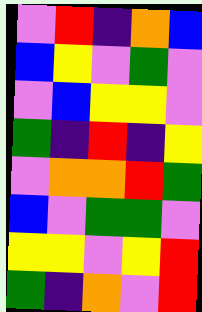[["violet", "red", "indigo", "orange", "blue"], ["blue", "yellow", "violet", "green", "violet"], ["violet", "blue", "yellow", "yellow", "violet"], ["green", "indigo", "red", "indigo", "yellow"], ["violet", "orange", "orange", "red", "green"], ["blue", "violet", "green", "green", "violet"], ["yellow", "yellow", "violet", "yellow", "red"], ["green", "indigo", "orange", "violet", "red"]]